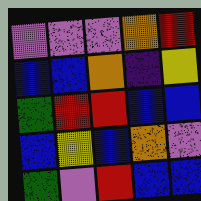[["violet", "violet", "violet", "orange", "red"], ["blue", "blue", "orange", "indigo", "yellow"], ["green", "red", "red", "blue", "blue"], ["blue", "yellow", "blue", "orange", "violet"], ["green", "violet", "red", "blue", "blue"]]